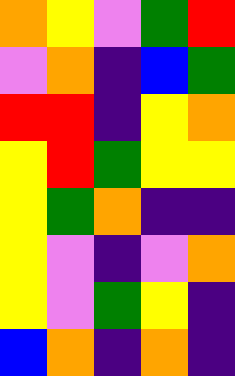[["orange", "yellow", "violet", "green", "red"], ["violet", "orange", "indigo", "blue", "green"], ["red", "red", "indigo", "yellow", "orange"], ["yellow", "red", "green", "yellow", "yellow"], ["yellow", "green", "orange", "indigo", "indigo"], ["yellow", "violet", "indigo", "violet", "orange"], ["yellow", "violet", "green", "yellow", "indigo"], ["blue", "orange", "indigo", "orange", "indigo"]]